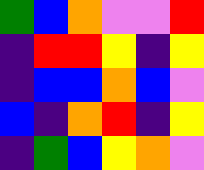[["green", "blue", "orange", "violet", "violet", "red"], ["indigo", "red", "red", "yellow", "indigo", "yellow"], ["indigo", "blue", "blue", "orange", "blue", "violet"], ["blue", "indigo", "orange", "red", "indigo", "yellow"], ["indigo", "green", "blue", "yellow", "orange", "violet"]]